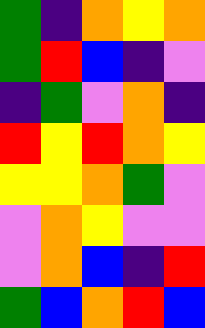[["green", "indigo", "orange", "yellow", "orange"], ["green", "red", "blue", "indigo", "violet"], ["indigo", "green", "violet", "orange", "indigo"], ["red", "yellow", "red", "orange", "yellow"], ["yellow", "yellow", "orange", "green", "violet"], ["violet", "orange", "yellow", "violet", "violet"], ["violet", "orange", "blue", "indigo", "red"], ["green", "blue", "orange", "red", "blue"]]